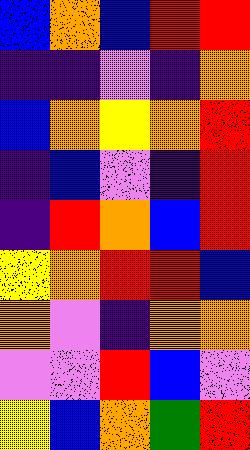[["blue", "orange", "blue", "red", "red"], ["indigo", "indigo", "violet", "indigo", "orange"], ["blue", "orange", "yellow", "orange", "red"], ["indigo", "blue", "violet", "indigo", "red"], ["indigo", "red", "orange", "blue", "red"], ["yellow", "orange", "red", "red", "blue"], ["orange", "violet", "indigo", "orange", "orange"], ["violet", "violet", "red", "blue", "violet"], ["yellow", "blue", "orange", "green", "red"]]